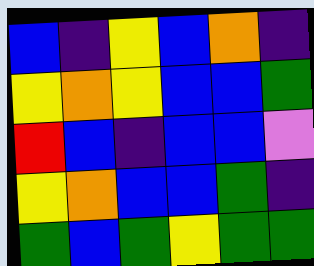[["blue", "indigo", "yellow", "blue", "orange", "indigo"], ["yellow", "orange", "yellow", "blue", "blue", "green"], ["red", "blue", "indigo", "blue", "blue", "violet"], ["yellow", "orange", "blue", "blue", "green", "indigo"], ["green", "blue", "green", "yellow", "green", "green"]]